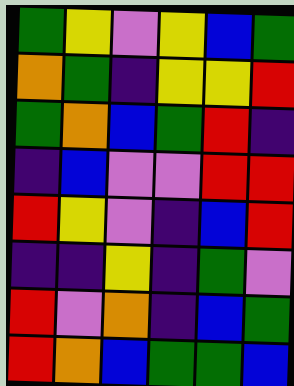[["green", "yellow", "violet", "yellow", "blue", "green"], ["orange", "green", "indigo", "yellow", "yellow", "red"], ["green", "orange", "blue", "green", "red", "indigo"], ["indigo", "blue", "violet", "violet", "red", "red"], ["red", "yellow", "violet", "indigo", "blue", "red"], ["indigo", "indigo", "yellow", "indigo", "green", "violet"], ["red", "violet", "orange", "indigo", "blue", "green"], ["red", "orange", "blue", "green", "green", "blue"]]